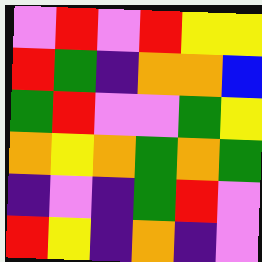[["violet", "red", "violet", "red", "yellow", "yellow"], ["red", "green", "indigo", "orange", "orange", "blue"], ["green", "red", "violet", "violet", "green", "yellow"], ["orange", "yellow", "orange", "green", "orange", "green"], ["indigo", "violet", "indigo", "green", "red", "violet"], ["red", "yellow", "indigo", "orange", "indigo", "violet"]]